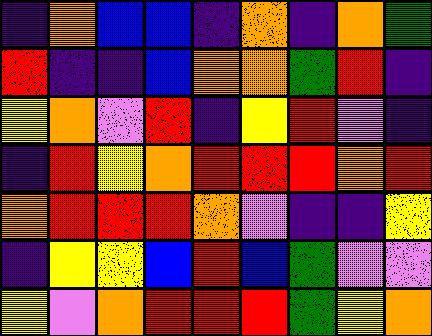[["indigo", "orange", "blue", "blue", "indigo", "orange", "indigo", "orange", "green"], ["red", "indigo", "indigo", "blue", "orange", "orange", "green", "red", "indigo"], ["yellow", "orange", "violet", "red", "indigo", "yellow", "red", "violet", "indigo"], ["indigo", "red", "yellow", "orange", "red", "red", "red", "orange", "red"], ["orange", "red", "red", "red", "orange", "violet", "indigo", "indigo", "yellow"], ["indigo", "yellow", "yellow", "blue", "red", "blue", "green", "violet", "violet"], ["yellow", "violet", "orange", "red", "red", "red", "green", "yellow", "orange"]]